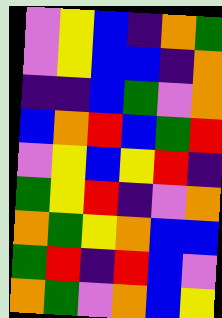[["violet", "yellow", "blue", "indigo", "orange", "green"], ["violet", "yellow", "blue", "blue", "indigo", "orange"], ["indigo", "indigo", "blue", "green", "violet", "orange"], ["blue", "orange", "red", "blue", "green", "red"], ["violet", "yellow", "blue", "yellow", "red", "indigo"], ["green", "yellow", "red", "indigo", "violet", "orange"], ["orange", "green", "yellow", "orange", "blue", "blue"], ["green", "red", "indigo", "red", "blue", "violet"], ["orange", "green", "violet", "orange", "blue", "yellow"]]